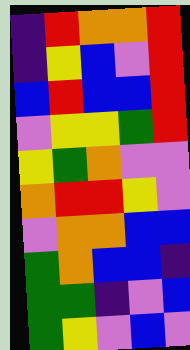[["indigo", "red", "orange", "orange", "red"], ["indigo", "yellow", "blue", "violet", "red"], ["blue", "red", "blue", "blue", "red"], ["violet", "yellow", "yellow", "green", "red"], ["yellow", "green", "orange", "violet", "violet"], ["orange", "red", "red", "yellow", "violet"], ["violet", "orange", "orange", "blue", "blue"], ["green", "orange", "blue", "blue", "indigo"], ["green", "green", "indigo", "violet", "blue"], ["green", "yellow", "violet", "blue", "violet"]]